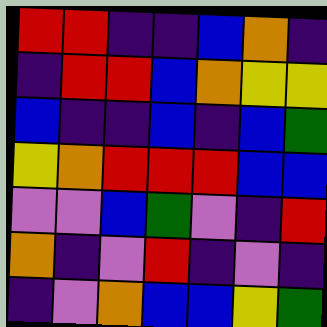[["red", "red", "indigo", "indigo", "blue", "orange", "indigo"], ["indigo", "red", "red", "blue", "orange", "yellow", "yellow"], ["blue", "indigo", "indigo", "blue", "indigo", "blue", "green"], ["yellow", "orange", "red", "red", "red", "blue", "blue"], ["violet", "violet", "blue", "green", "violet", "indigo", "red"], ["orange", "indigo", "violet", "red", "indigo", "violet", "indigo"], ["indigo", "violet", "orange", "blue", "blue", "yellow", "green"]]